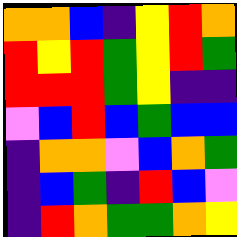[["orange", "orange", "blue", "indigo", "yellow", "red", "orange"], ["red", "yellow", "red", "green", "yellow", "red", "green"], ["red", "red", "red", "green", "yellow", "indigo", "indigo"], ["violet", "blue", "red", "blue", "green", "blue", "blue"], ["indigo", "orange", "orange", "violet", "blue", "orange", "green"], ["indigo", "blue", "green", "indigo", "red", "blue", "violet"], ["indigo", "red", "orange", "green", "green", "orange", "yellow"]]